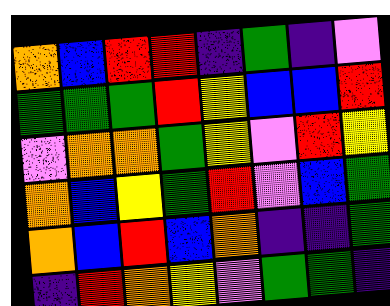[["orange", "blue", "red", "red", "indigo", "green", "indigo", "violet"], ["green", "green", "green", "red", "yellow", "blue", "blue", "red"], ["violet", "orange", "orange", "green", "yellow", "violet", "red", "yellow"], ["orange", "blue", "yellow", "green", "red", "violet", "blue", "green"], ["orange", "blue", "red", "blue", "orange", "indigo", "indigo", "green"], ["indigo", "red", "orange", "yellow", "violet", "green", "green", "indigo"]]